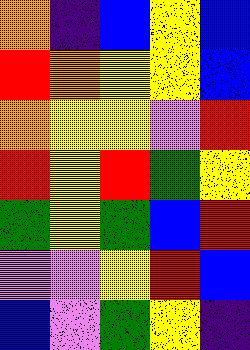[["orange", "indigo", "blue", "yellow", "blue"], ["red", "orange", "yellow", "yellow", "blue"], ["orange", "yellow", "yellow", "violet", "red"], ["red", "yellow", "red", "green", "yellow"], ["green", "yellow", "green", "blue", "red"], ["violet", "violet", "yellow", "red", "blue"], ["blue", "violet", "green", "yellow", "indigo"]]